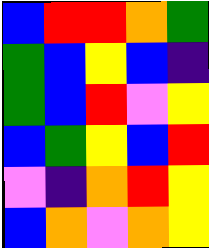[["blue", "red", "red", "orange", "green"], ["green", "blue", "yellow", "blue", "indigo"], ["green", "blue", "red", "violet", "yellow"], ["blue", "green", "yellow", "blue", "red"], ["violet", "indigo", "orange", "red", "yellow"], ["blue", "orange", "violet", "orange", "yellow"]]